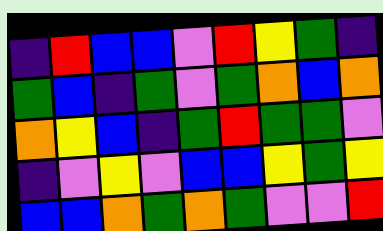[["indigo", "red", "blue", "blue", "violet", "red", "yellow", "green", "indigo"], ["green", "blue", "indigo", "green", "violet", "green", "orange", "blue", "orange"], ["orange", "yellow", "blue", "indigo", "green", "red", "green", "green", "violet"], ["indigo", "violet", "yellow", "violet", "blue", "blue", "yellow", "green", "yellow"], ["blue", "blue", "orange", "green", "orange", "green", "violet", "violet", "red"]]